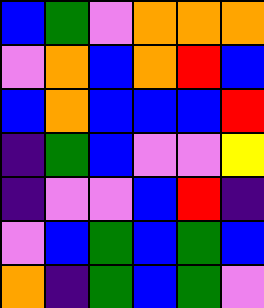[["blue", "green", "violet", "orange", "orange", "orange"], ["violet", "orange", "blue", "orange", "red", "blue"], ["blue", "orange", "blue", "blue", "blue", "red"], ["indigo", "green", "blue", "violet", "violet", "yellow"], ["indigo", "violet", "violet", "blue", "red", "indigo"], ["violet", "blue", "green", "blue", "green", "blue"], ["orange", "indigo", "green", "blue", "green", "violet"]]